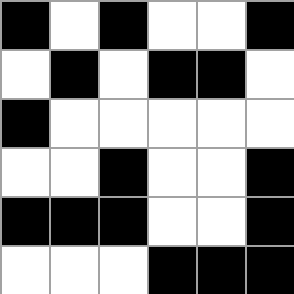[["black", "white", "black", "white", "white", "black"], ["white", "black", "white", "black", "black", "white"], ["black", "white", "white", "white", "white", "white"], ["white", "white", "black", "white", "white", "black"], ["black", "black", "black", "white", "white", "black"], ["white", "white", "white", "black", "black", "black"]]